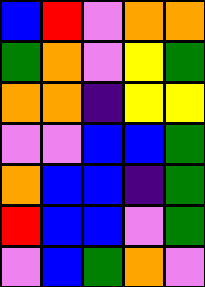[["blue", "red", "violet", "orange", "orange"], ["green", "orange", "violet", "yellow", "green"], ["orange", "orange", "indigo", "yellow", "yellow"], ["violet", "violet", "blue", "blue", "green"], ["orange", "blue", "blue", "indigo", "green"], ["red", "blue", "blue", "violet", "green"], ["violet", "blue", "green", "orange", "violet"]]